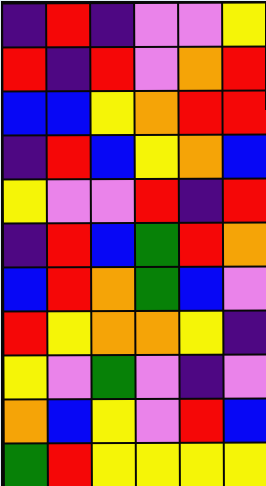[["indigo", "red", "indigo", "violet", "violet", "yellow"], ["red", "indigo", "red", "violet", "orange", "red"], ["blue", "blue", "yellow", "orange", "red", "red"], ["indigo", "red", "blue", "yellow", "orange", "blue"], ["yellow", "violet", "violet", "red", "indigo", "red"], ["indigo", "red", "blue", "green", "red", "orange"], ["blue", "red", "orange", "green", "blue", "violet"], ["red", "yellow", "orange", "orange", "yellow", "indigo"], ["yellow", "violet", "green", "violet", "indigo", "violet"], ["orange", "blue", "yellow", "violet", "red", "blue"], ["green", "red", "yellow", "yellow", "yellow", "yellow"]]